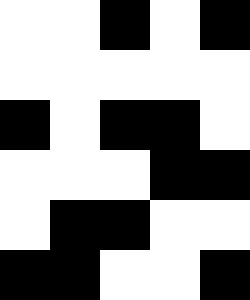[["white", "white", "black", "white", "black"], ["white", "white", "white", "white", "white"], ["black", "white", "black", "black", "white"], ["white", "white", "white", "black", "black"], ["white", "black", "black", "white", "white"], ["black", "black", "white", "white", "black"]]